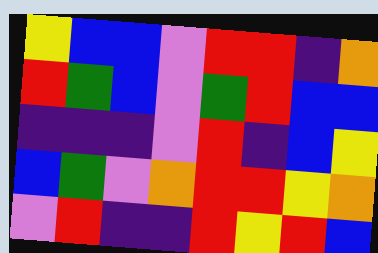[["yellow", "blue", "blue", "violet", "red", "red", "indigo", "orange"], ["red", "green", "blue", "violet", "green", "red", "blue", "blue"], ["indigo", "indigo", "indigo", "violet", "red", "indigo", "blue", "yellow"], ["blue", "green", "violet", "orange", "red", "red", "yellow", "orange"], ["violet", "red", "indigo", "indigo", "red", "yellow", "red", "blue"]]